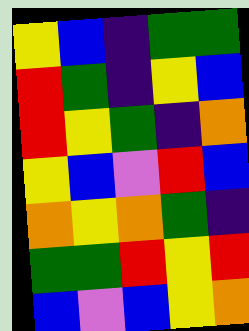[["yellow", "blue", "indigo", "green", "green"], ["red", "green", "indigo", "yellow", "blue"], ["red", "yellow", "green", "indigo", "orange"], ["yellow", "blue", "violet", "red", "blue"], ["orange", "yellow", "orange", "green", "indigo"], ["green", "green", "red", "yellow", "red"], ["blue", "violet", "blue", "yellow", "orange"]]